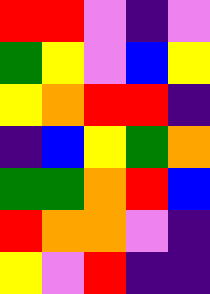[["red", "red", "violet", "indigo", "violet"], ["green", "yellow", "violet", "blue", "yellow"], ["yellow", "orange", "red", "red", "indigo"], ["indigo", "blue", "yellow", "green", "orange"], ["green", "green", "orange", "red", "blue"], ["red", "orange", "orange", "violet", "indigo"], ["yellow", "violet", "red", "indigo", "indigo"]]